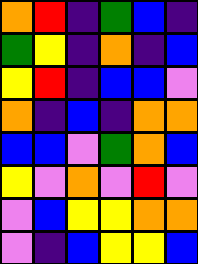[["orange", "red", "indigo", "green", "blue", "indigo"], ["green", "yellow", "indigo", "orange", "indigo", "blue"], ["yellow", "red", "indigo", "blue", "blue", "violet"], ["orange", "indigo", "blue", "indigo", "orange", "orange"], ["blue", "blue", "violet", "green", "orange", "blue"], ["yellow", "violet", "orange", "violet", "red", "violet"], ["violet", "blue", "yellow", "yellow", "orange", "orange"], ["violet", "indigo", "blue", "yellow", "yellow", "blue"]]